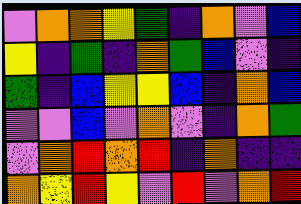[["violet", "orange", "orange", "yellow", "green", "indigo", "orange", "violet", "blue"], ["yellow", "indigo", "green", "indigo", "orange", "green", "blue", "violet", "indigo"], ["green", "indigo", "blue", "yellow", "yellow", "blue", "indigo", "orange", "blue"], ["violet", "violet", "blue", "violet", "orange", "violet", "indigo", "orange", "green"], ["violet", "orange", "red", "orange", "red", "indigo", "orange", "indigo", "indigo"], ["orange", "yellow", "red", "yellow", "violet", "red", "violet", "orange", "red"]]